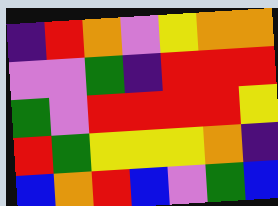[["indigo", "red", "orange", "violet", "yellow", "orange", "orange"], ["violet", "violet", "green", "indigo", "red", "red", "red"], ["green", "violet", "red", "red", "red", "red", "yellow"], ["red", "green", "yellow", "yellow", "yellow", "orange", "indigo"], ["blue", "orange", "red", "blue", "violet", "green", "blue"]]